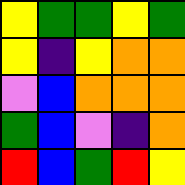[["yellow", "green", "green", "yellow", "green"], ["yellow", "indigo", "yellow", "orange", "orange"], ["violet", "blue", "orange", "orange", "orange"], ["green", "blue", "violet", "indigo", "orange"], ["red", "blue", "green", "red", "yellow"]]